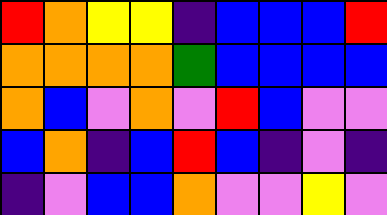[["red", "orange", "yellow", "yellow", "indigo", "blue", "blue", "blue", "red"], ["orange", "orange", "orange", "orange", "green", "blue", "blue", "blue", "blue"], ["orange", "blue", "violet", "orange", "violet", "red", "blue", "violet", "violet"], ["blue", "orange", "indigo", "blue", "red", "blue", "indigo", "violet", "indigo"], ["indigo", "violet", "blue", "blue", "orange", "violet", "violet", "yellow", "violet"]]